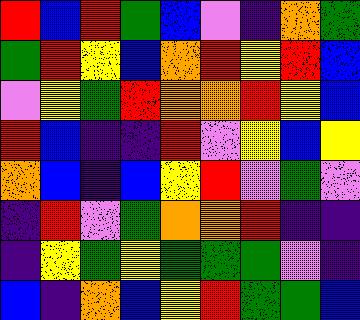[["red", "blue", "red", "green", "blue", "violet", "indigo", "orange", "green"], ["green", "red", "yellow", "blue", "orange", "red", "yellow", "red", "blue"], ["violet", "yellow", "green", "red", "orange", "orange", "red", "yellow", "blue"], ["red", "blue", "indigo", "indigo", "red", "violet", "yellow", "blue", "yellow"], ["orange", "blue", "indigo", "blue", "yellow", "red", "violet", "green", "violet"], ["indigo", "red", "violet", "green", "orange", "orange", "red", "indigo", "indigo"], ["indigo", "yellow", "green", "yellow", "green", "green", "green", "violet", "indigo"], ["blue", "indigo", "orange", "blue", "yellow", "red", "green", "green", "blue"]]